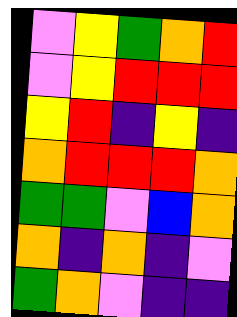[["violet", "yellow", "green", "orange", "red"], ["violet", "yellow", "red", "red", "red"], ["yellow", "red", "indigo", "yellow", "indigo"], ["orange", "red", "red", "red", "orange"], ["green", "green", "violet", "blue", "orange"], ["orange", "indigo", "orange", "indigo", "violet"], ["green", "orange", "violet", "indigo", "indigo"]]